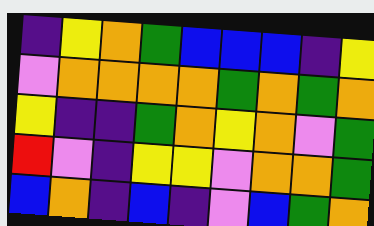[["indigo", "yellow", "orange", "green", "blue", "blue", "blue", "indigo", "yellow"], ["violet", "orange", "orange", "orange", "orange", "green", "orange", "green", "orange"], ["yellow", "indigo", "indigo", "green", "orange", "yellow", "orange", "violet", "green"], ["red", "violet", "indigo", "yellow", "yellow", "violet", "orange", "orange", "green"], ["blue", "orange", "indigo", "blue", "indigo", "violet", "blue", "green", "orange"]]